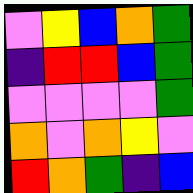[["violet", "yellow", "blue", "orange", "green"], ["indigo", "red", "red", "blue", "green"], ["violet", "violet", "violet", "violet", "green"], ["orange", "violet", "orange", "yellow", "violet"], ["red", "orange", "green", "indigo", "blue"]]